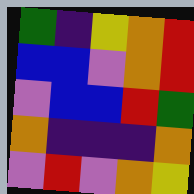[["green", "indigo", "yellow", "orange", "red"], ["blue", "blue", "violet", "orange", "red"], ["violet", "blue", "blue", "red", "green"], ["orange", "indigo", "indigo", "indigo", "orange"], ["violet", "red", "violet", "orange", "yellow"]]